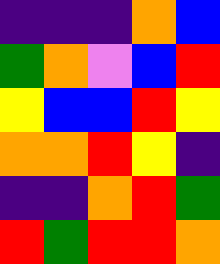[["indigo", "indigo", "indigo", "orange", "blue"], ["green", "orange", "violet", "blue", "red"], ["yellow", "blue", "blue", "red", "yellow"], ["orange", "orange", "red", "yellow", "indigo"], ["indigo", "indigo", "orange", "red", "green"], ["red", "green", "red", "red", "orange"]]